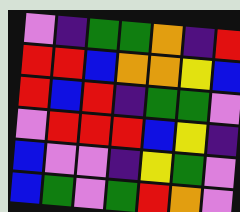[["violet", "indigo", "green", "green", "orange", "indigo", "red"], ["red", "red", "blue", "orange", "orange", "yellow", "blue"], ["red", "blue", "red", "indigo", "green", "green", "violet"], ["violet", "red", "red", "red", "blue", "yellow", "indigo"], ["blue", "violet", "violet", "indigo", "yellow", "green", "violet"], ["blue", "green", "violet", "green", "red", "orange", "violet"]]